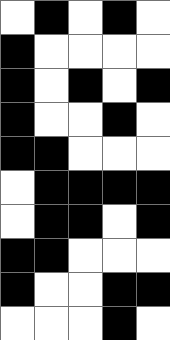[["white", "black", "white", "black", "white"], ["black", "white", "white", "white", "white"], ["black", "white", "black", "white", "black"], ["black", "white", "white", "black", "white"], ["black", "black", "white", "white", "white"], ["white", "black", "black", "black", "black"], ["white", "black", "black", "white", "black"], ["black", "black", "white", "white", "white"], ["black", "white", "white", "black", "black"], ["white", "white", "white", "black", "white"]]